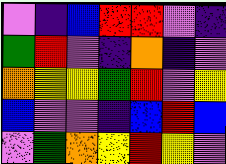[["violet", "indigo", "blue", "red", "red", "violet", "indigo"], ["green", "red", "violet", "indigo", "orange", "indigo", "violet"], ["orange", "yellow", "yellow", "green", "red", "violet", "yellow"], ["blue", "violet", "violet", "indigo", "blue", "red", "blue"], ["violet", "green", "orange", "yellow", "red", "yellow", "violet"]]